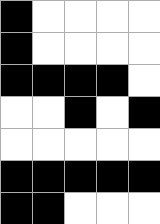[["black", "white", "white", "white", "white"], ["black", "white", "white", "white", "white"], ["black", "black", "black", "black", "white"], ["white", "white", "black", "white", "black"], ["white", "white", "white", "white", "white"], ["black", "black", "black", "black", "black"], ["black", "black", "white", "white", "white"]]